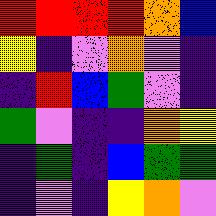[["red", "red", "red", "red", "orange", "blue"], ["yellow", "indigo", "violet", "orange", "violet", "indigo"], ["indigo", "red", "blue", "green", "violet", "indigo"], ["green", "violet", "indigo", "indigo", "orange", "yellow"], ["indigo", "green", "indigo", "blue", "green", "green"], ["indigo", "violet", "indigo", "yellow", "orange", "violet"]]